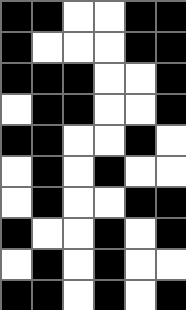[["black", "black", "white", "white", "black", "black"], ["black", "white", "white", "white", "black", "black"], ["black", "black", "black", "white", "white", "black"], ["white", "black", "black", "white", "white", "black"], ["black", "black", "white", "white", "black", "white"], ["white", "black", "white", "black", "white", "white"], ["white", "black", "white", "white", "black", "black"], ["black", "white", "white", "black", "white", "black"], ["white", "black", "white", "black", "white", "white"], ["black", "black", "white", "black", "white", "black"]]